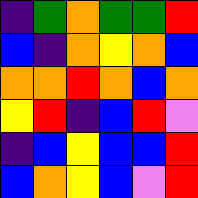[["indigo", "green", "orange", "green", "green", "red"], ["blue", "indigo", "orange", "yellow", "orange", "blue"], ["orange", "orange", "red", "orange", "blue", "orange"], ["yellow", "red", "indigo", "blue", "red", "violet"], ["indigo", "blue", "yellow", "blue", "blue", "red"], ["blue", "orange", "yellow", "blue", "violet", "red"]]